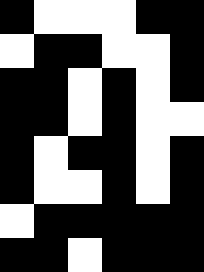[["black", "white", "white", "white", "black", "black"], ["white", "black", "black", "white", "white", "black"], ["black", "black", "white", "black", "white", "black"], ["black", "black", "white", "black", "white", "white"], ["black", "white", "black", "black", "white", "black"], ["black", "white", "white", "black", "white", "black"], ["white", "black", "black", "black", "black", "black"], ["black", "black", "white", "black", "black", "black"]]